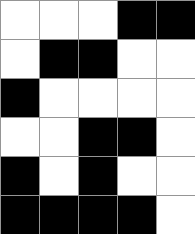[["white", "white", "white", "black", "black"], ["white", "black", "black", "white", "white"], ["black", "white", "white", "white", "white"], ["white", "white", "black", "black", "white"], ["black", "white", "black", "white", "white"], ["black", "black", "black", "black", "white"]]